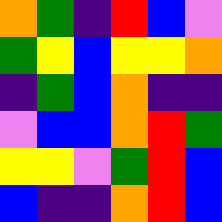[["orange", "green", "indigo", "red", "blue", "violet"], ["green", "yellow", "blue", "yellow", "yellow", "orange"], ["indigo", "green", "blue", "orange", "indigo", "indigo"], ["violet", "blue", "blue", "orange", "red", "green"], ["yellow", "yellow", "violet", "green", "red", "blue"], ["blue", "indigo", "indigo", "orange", "red", "blue"]]